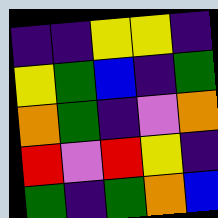[["indigo", "indigo", "yellow", "yellow", "indigo"], ["yellow", "green", "blue", "indigo", "green"], ["orange", "green", "indigo", "violet", "orange"], ["red", "violet", "red", "yellow", "indigo"], ["green", "indigo", "green", "orange", "blue"]]